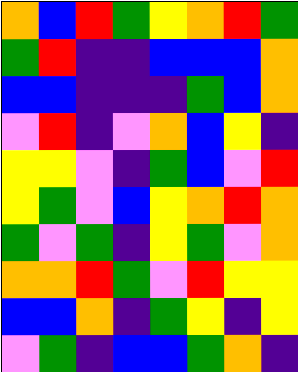[["orange", "blue", "red", "green", "yellow", "orange", "red", "green"], ["green", "red", "indigo", "indigo", "blue", "blue", "blue", "orange"], ["blue", "blue", "indigo", "indigo", "indigo", "green", "blue", "orange"], ["violet", "red", "indigo", "violet", "orange", "blue", "yellow", "indigo"], ["yellow", "yellow", "violet", "indigo", "green", "blue", "violet", "red"], ["yellow", "green", "violet", "blue", "yellow", "orange", "red", "orange"], ["green", "violet", "green", "indigo", "yellow", "green", "violet", "orange"], ["orange", "orange", "red", "green", "violet", "red", "yellow", "yellow"], ["blue", "blue", "orange", "indigo", "green", "yellow", "indigo", "yellow"], ["violet", "green", "indigo", "blue", "blue", "green", "orange", "indigo"]]